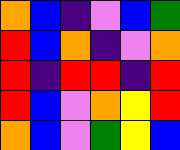[["orange", "blue", "indigo", "violet", "blue", "green"], ["red", "blue", "orange", "indigo", "violet", "orange"], ["red", "indigo", "red", "red", "indigo", "red"], ["red", "blue", "violet", "orange", "yellow", "red"], ["orange", "blue", "violet", "green", "yellow", "blue"]]